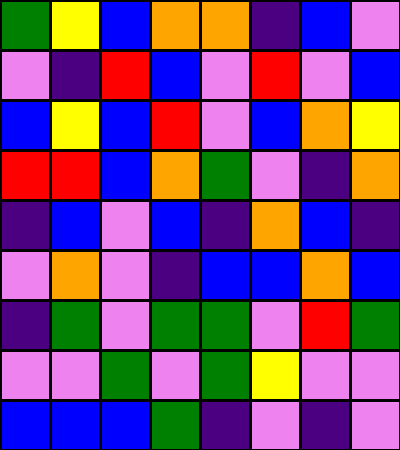[["green", "yellow", "blue", "orange", "orange", "indigo", "blue", "violet"], ["violet", "indigo", "red", "blue", "violet", "red", "violet", "blue"], ["blue", "yellow", "blue", "red", "violet", "blue", "orange", "yellow"], ["red", "red", "blue", "orange", "green", "violet", "indigo", "orange"], ["indigo", "blue", "violet", "blue", "indigo", "orange", "blue", "indigo"], ["violet", "orange", "violet", "indigo", "blue", "blue", "orange", "blue"], ["indigo", "green", "violet", "green", "green", "violet", "red", "green"], ["violet", "violet", "green", "violet", "green", "yellow", "violet", "violet"], ["blue", "blue", "blue", "green", "indigo", "violet", "indigo", "violet"]]